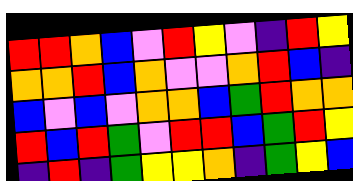[["red", "red", "orange", "blue", "violet", "red", "yellow", "violet", "indigo", "red", "yellow"], ["orange", "orange", "red", "blue", "orange", "violet", "violet", "orange", "red", "blue", "indigo"], ["blue", "violet", "blue", "violet", "orange", "orange", "blue", "green", "red", "orange", "orange"], ["red", "blue", "red", "green", "violet", "red", "red", "blue", "green", "red", "yellow"], ["indigo", "red", "indigo", "green", "yellow", "yellow", "orange", "indigo", "green", "yellow", "blue"]]